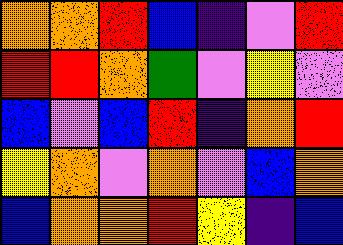[["orange", "orange", "red", "blue", "indigo", "violet", "red"], ["red", "red", "orange", "green", "violet", "yellow", "violet"], ["blue", "violet", "blue", "red", "indigo", "orange", "red"], ["yellow", "orange", "violet", "orange", "violet", "blue", "orange"], ["blue", "orange", "orange", "red", "yellow", "indigo", "blue"]]